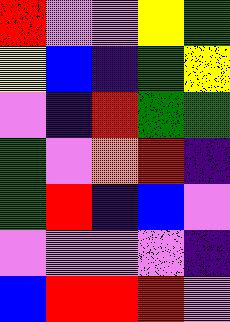[["red", "violet", "violet", "yellow", "green"], ["yellow", "blue", "indigo", "green", "yellow"], ["violet", "indigo", "red", "green", "green"], ["green", "violet", "orange", "red", "indigo"], ["green", "red", "indigo", "blue", "violet"], ["violet", "violet", "violet", "violet", "indigo"], ["blue", "red", "red", "red", "violet"]]